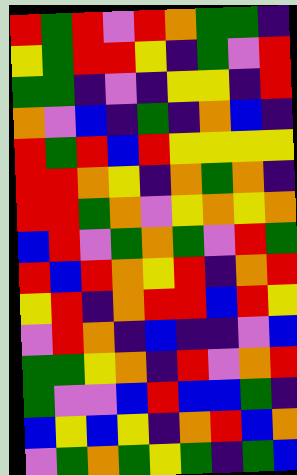[["red", "green", "red", "violet", "red", "orange", "green", "green", "indigo"], ["yellow", "green", "red", "red", "yellow", "indigo", "green", "violet", "red"], ["green", "green", "indigo", "violet", "indigo", "yellow", "yellow", "indigo", "red"], ["orange", "violet", "blue", "indigo", "green", "indigo", "orange", "blue", "indigo"], ["red", "green", "red", "blue", "red", "yellow", "yellow", "yellow", "yellow"], ["red", "red", "orange", "yellow", "indigo", "orange", "green", "orange", "indigo"], ["red", "red", "green", "orange", "violet", "yellow", "orange", "yellow", "orange"], ["blue", "red", "violet", "green", "orange", "green", "violet", "red", "green"], ["red", "blue", "red", "orange", "yellow", "red", "indigo", "orange", "red"], ["yellow", "red", "indigo", "orange", "red", "red", "blue", "red", "yellow"], ["violet", "red", "orange", "indigo", "blue", "indigo", "indigo", "violet", "blue"], ["green", "green", "yellow", "orange", "indigo", "red", "violet", "orange", "red"], ["green", "violet", "violet", "blue", "red", "blue", "blue", "green", "indigo"], ["blue", "yellow", "blue", "yellow", "indigo", "orange", "red", "blue", "orange"], ["violet", "green", "orange", "green", "yellow", "green", "indigo", "green", "blue"]]